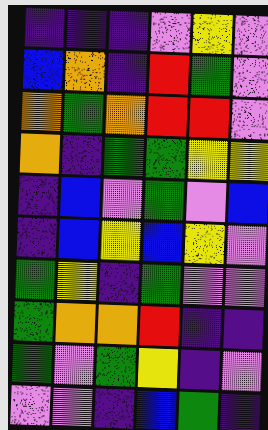[["indigo", "indigo", "indigo", "violet", "yellow", "violet"], ["blue", "orange", "indigo", "red", "green", "violet"], ["orange", "green", "orange", "red", "red", "violet"], ["orange", "indigo", "green", "green", "yellow", "yellow"], ["indigo", "blue", "violet", "green", "violet", "blue"], ["indigo", "blue", "yellow", "blue", "yellow", "violet"], ["green", "yellow", "indigo", "green", "violet", "violet"], ["green", "orange", "orange", "red", "indigo", "indigo"], ["green", "violet", "green", "yellow", "indigo", "violet"], ["violet", "violet", "indigo", "blue", "green", "indigo"]]